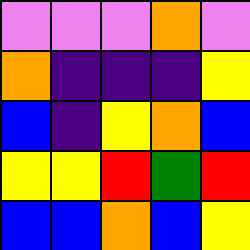[["violet", "violet", "violet", "orange", "violet"], ["orange", "indigo", "indigo", "indigo", "yellow"], ["blue", "indigo", "yellow", "orange", "blue"], ["yellow", "yellow", "red", "green", "red"], ["blue", "blue", "orange", "blue", "yellow"]]